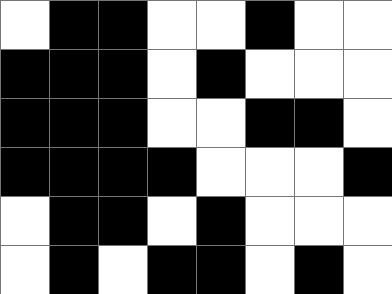[["white", "black", "black", "white", "white", "black", "white", "white"], ["black", "black", "black", "white", "black", "white", "white", "white"], ["black", "black", "black", "white", "white", "black", "black", "white"], ["black", "black", "black", "black", "white", "white", "white", "black"], ["white", "black", "black", "white", "black", "white", "white", "white"], ["white", "black", "white", "black", "black", "white", "black", "white"]]